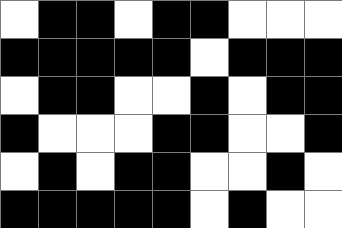[["white", "black", "black", "white", "black", "black", "white", "white", "white"], ["black", "black", "black", "black", "black", "white", "black", "black", "black"], ["white", "black", "black", "white", "white", "black", "white", "black", "black"], ["black", "white", "white", "white", "black", "black", "white", "white", "black"], ["white", "black", "white", "black", "black", "white", "white", "black", "white"], ["black", "black", "black", "black", "black", "white", "black", "white", "white"]]